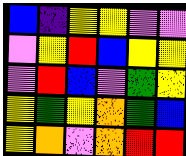[["blue", "indigo", "yellow", "yellow", "violet", "violet"], ["violet", "yellow", "red", "blue", "yellow", "yellow"], ["violet", "red", "blue", "violet", "green", "yellow"], ["yellow", "green", "yellow", "orange", "green", "blue"], ["yellow", "orange", "violet", "orange", "red", "red"]]